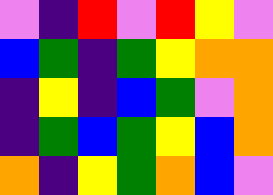[["violet", "indigo", "red", "violet", "red", "yellow", "violet"], ["blue", "green", "indigo", "green", "yellow", "orange", "orange"], ["indigo", "yellow", "indigo", "blue", "green", "violet", "orange"], ["indigo", "green", "blue", "green", "yellow", "blue", "orange"], ["orange", "indigo", "yellow", "green", "orange", "blue", "violet"]]